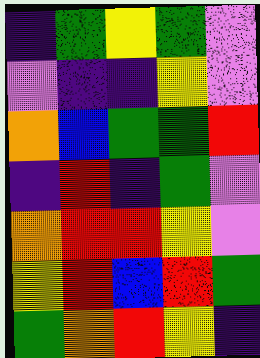[["indigo", "green", "yellow", "green", "violet"], ["violet", "indigo", "indigo", "yellow", "violet"], ["orange", "blue", "green", "green", "red"], ["indigo", "red", "indigo", "green", "violet"], ["orange", "red", "red", "yellow", "violet"], ["yellow", "red", "blue", "red", "green"], ["green", "orange", "red", "yellow", "indigo"]]